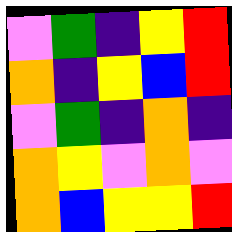[["violet", "green", "indigo", "yellow", "red"], ["orange", "indigo", "yellow", "blue", "red"], ["violet", "green", "indigo", "orange", "indigo"], ["orange", "yellow", "violet", "orange", "violet"], ["orange", "blue", "yellow", "yellow", "red"]]